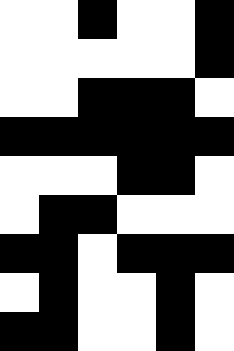[["white", "white", "black", "white", "white", "black"], ["white", "white", "white", "white", "white", "black"], ["white", "white", "black", "black", "black", "white"], ["black", "black", "black", "black", "black", "black"], ["white", "white", "white", "black", "black", "white"], ["white", "black", "black", "white", "white", "white"], ["black", "black", "white", "black", "black", "black"], ["white", "black", "white", "white", "black", "white"], ["black", "black", "white", "white", "black", "white"]]